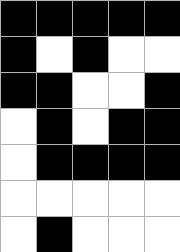[["black", "black", "black", "black", "black"], ["black", "white", "black", "white", "white"], ["black", "black", "white", "white", "black"], ["white", "black", "white", "black", "black"], ["white", "black", "black", "black", "black"], ["white", "white", "white", "white", "white"], ["white", "black", "white", "white", "white"]]